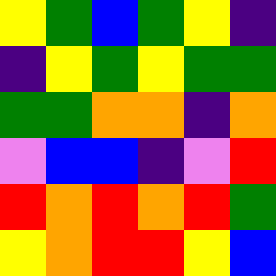[["yellow", "green", "blue", "green", "yellow", "indigo"], ["indigo", "yellow", "green", "yellow", "green", "green"], ["green", "green", "orange", "orange", "indigo", "orange"], ["violet", "blue", "blue", "indigo", "violet", "red"], ["red", "orange", "red", "orange", "red", "green"], ["yellow", "orange", "red", "red", "yellow", "blue"]]